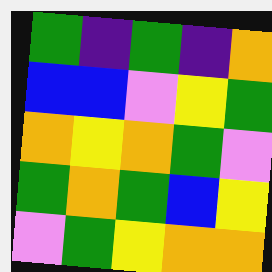[["green", "indigo", "green", "indigo", "orange"], ["blue", "blue", "violet", "yellow", "green"], ["orange", "yellow", "orange", "green", "violet"], ["green", "orange", "green", "blue", "yellow"], ["violet", "green", "yellow", "orange", "orange"]]